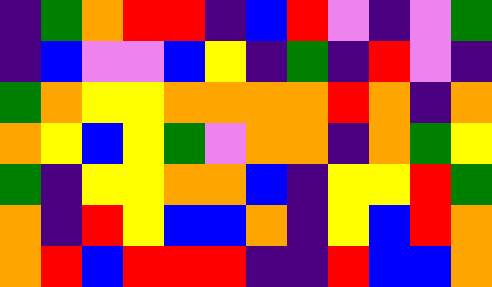[["indigo", "green", "orange", "red", "red", "indigo", "blue", "red", "violet", "indigo", "violet", "green"], ["indigo", "blue", "violet", "violet", "blue", "yellow", "indigo", "green", "indigo", "red", "violet", "indigo"], ["green", "orange", "yellow", "yellow", "orange", "orange", "orange", "orange", "red", "orange", "indigo", "orange"], ["orange", "yellow", "blue", "yellow", "green", "violet", "orange", "orange", "indigo", "orange", "green", "yellow"], ["green", "indigo", "yellow", "yellow", "orange", "orange", "blue", "indigo", "yellow", "yellow", "red", "green"], ["orange", "indigo", "red", "yellow", "blue", "blue", "orange", "indigo", "yellow", "blue", "red", "orange"], ["orange", "red", "blue", "red", "red", "red", "indigo", "indigo", "red", "blue", "blue", "orange"]]